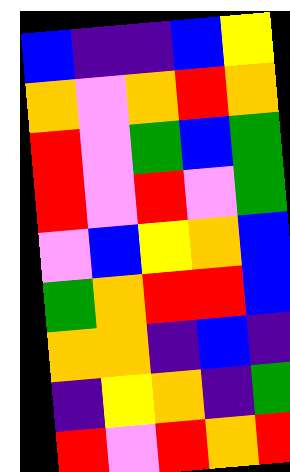[["blue", "indigo", "indigo", "blue", "yellow"], ["orange", "violet", "orange", "red", "orange"], ["red", "violet", "green", "blue", "green"], ["red", "violet", "red", "violet", "green"], ["violet", "blue", "yellow", "orange", "blue"], ["green", "orange", "red", "red", "blue"], ["orange", "orange", "indigo", "blue", "indigo"], ["indigo", "yellow", "orange", "indigo", "green"], ["red", "violet", "red", "orange", "red"]]